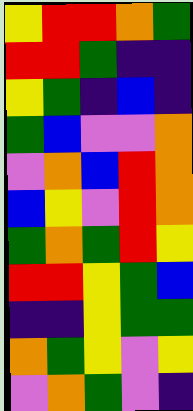[["yellow", "red", "red", "orange", "green"], ["red", "red", "green", "indigo", "indigo"], ["yellow", "green", "indigo", "blue", "indigo"], ["green", "blue", "violet", "violet", "orange"], ["violet", "orange", "blue", "red", "orange"], ["blue", "yellow", "violet", "red", "orange"], ["green", "orange", "green", "red", "yellow"], ["red", "red", "yellow", "green", "blue"], ["indigo", "indigo", "yellow", "green", "green"], ["orange", "green", "yellow", "violet", "yellow"], ["violet", "orange", "green", "violet", "indigo"]]